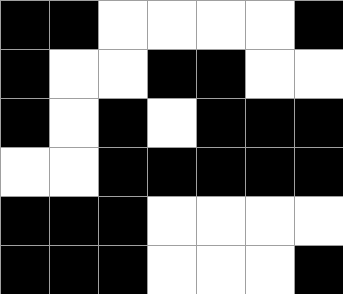[["black", "black", "white", "white", "white", "white", "black"], ["black", "white", "white", "black", "black", "white", "white"], ["black", "white", "black", "white", "black", "black", "black"], ["white", "white", "black", "black", "black", "black", "black"], ["black", "black", "black", "white", "white", "white", "white"], ["black", "black", "black", "white", "white", "white", "black"]]